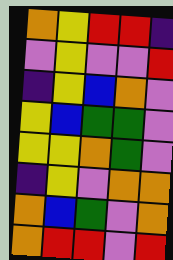[["orange", "yellow", "red", "red", "indigo"], ["violet", "yellow", "violet", "violet", "red"], ["indigo", "yellow", "blue", "orange", "violet"], ["yellow", "blue", "green", "green", "violet"], ["yellow", "yellow", "orange", "green", "violet"], ["indigo", "yellow", "violet", "orange", "orange"], ["orange", "blue", "green", "violet", "orange"], ["orange", "red", "red", "violet", "red"]]